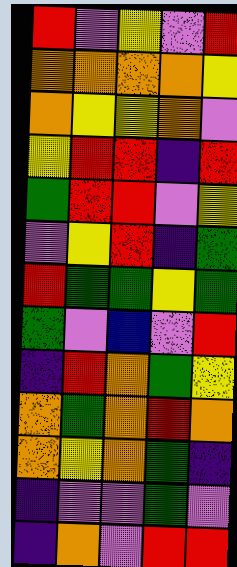[["red", "violet", "yellow", "violet", "red"], ["orange", "orange", "orange", "orange", "yellow"], ["orange", "yellow", "yellow", "orange", "violet"], ["yellow", "red", "red", "indigo", "red"], ["green", "red", "red", "violet", "yellow"], ["violet", "yellow", "red", "indigo", "green"], ["red", "green", "green", "yellow", "green"], ["green", "violet", "blue", "violet", "red"], ["indigo", "red", "orange", "green", "yellow"], ["orange", "green", "orange", "red", "orange"], ["orange", "yellow", "orange", "green", "indigo"], ["indigo", "violet", "violet", "green", "violet"], ["indigo", "orange", "violet", "red", "red"]]